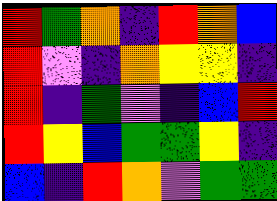[["red", "green", "orange", "indigo", "red", "orange", "blue"], ["red", "violet", "indigo", "orange", "yellow", "yellow", "indigo"], ["red", "indigo", "green", "violet", "indigo", "blue", "red"], ["red", "yellow", "blue", "green", "green", "yellow", "indigo"], ["blue", "indigo", "red", "orange", "violet", "green", "green"]]